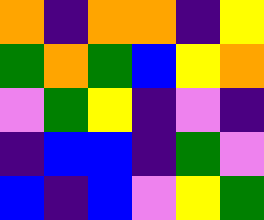[["orange", "indigo", "orange", "orange", "indigo", "yellow"], ["green", "orange", "green", "blue", "yellow", "orange"], ["violet", "green", "yellow", "indigo", "violet", "indigo"], ["indigo", "blue", "blue", "indigo", "green", "violet"], ["blue", "indigo", "blue", "violet", "yellow", "green"]]